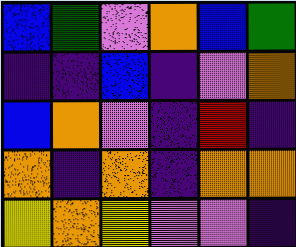[["blue", "green", "violet", "orange", "blue", "green"], ["indigo", "indigo", "blue", "indigo", "violet", "orange"], ["blue", "orange", "violet", "indigo", "red", "indigo"], ["orange", "indigo", "orange", "indigo", "orange", "orange"], ["yellow", "orange", "yellow", "violet", "violet", "indigo"]]